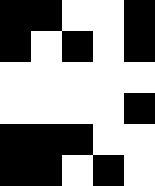[["black", "black", "white", "white", "black"], ["black", "white", "black", "white", "black"], ["white", "white", "white", "white", "white"], ["white", "white", "white", "white", "black"], ["black", "black", "black", "white", "white"], ["black", "black", "white", "black", "white"]]